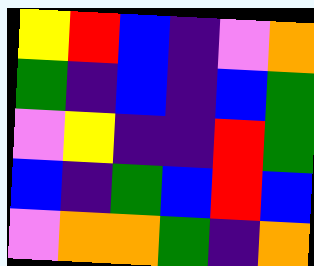[["yellow", "red", "blue", "indigo", "violet", "orange"], ["green", "indigo", "blue", "indigo", "blue", "green"], ["violet", "yellow", "indigo", "indigo", "red", "green"], ["blue", "indigo", "green", "blue", "red", "blue"], ["violet", "orange", "orange", "green", "indigo", "orange"]]